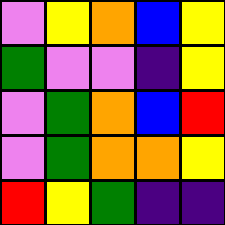[["violet", "yellow", "orange", "blue", "yellow"], ["green", "violet", "violet", "indigo", "yellow"], ["violet", "green", "orange", "blue", "red"], ["violet", "green", "orange", "orange", "yellow"], ["red", "yellow", "green", "indigo", "indigo"]]